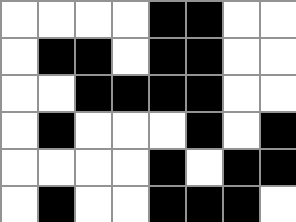[["white", "white", "white", "white", "black", "black", "white", "white"], ["white", "black", "black", "white", "black", "black", "white", "white"], ["white", "white", "black", "black", "black", "black", "white", "white"], ["white", "black", "white", "white", "white", "black", "white", "black"], ["white", "white", "white", "white", "black", "white", "black", "black"], ["white", "black", "white", "white", "black", "black", "black", "white"]]